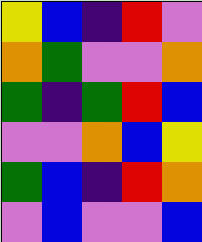[["yellow", "blue", "indigo", "red", "violet"], ["orange", "green", "violet", "violet", "orange"], ["green", "indigo", "green", "red", "blue"], ["violet", "violet", "orange", "blue", "yellow"], ["green", "blue", "indigo", "red", "orange"], ["violet", "blue", "violet", "violet", "blue"]]